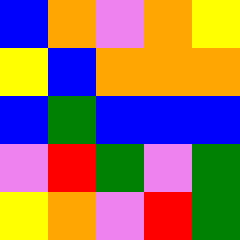[["blue", "orange", "violet", "orange", "yellow"], ["yellow", "blue", "orange", "orange", "orange"], ["blue", "green", "blue", "blue", "blue"], ["violet", "red", "green", "violet", "green"], ["yellow", "orange", "violet", "red", "green"]]